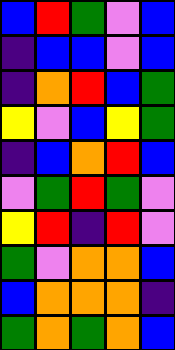[["blue", "red", "green", "violet", "blue"], ["indigo", "blue", "blue", "violet", "blue"], ["indigo", "orange", "red", "blue", "green"], ["yellow", "violet", "blue", "yellow", "green"], ["indigo", "blue", "orange", "red", "blue"], ["violet", "green", "red", "green", "violet"], ["yellow", "red", "indigo", "red", "violet"], ["green", "violet", "orange", "orange", "blue"], ["blue", "orange", "orange", "orange", "indigo"], ["green", "orange", "green", "orange", "blue"]]